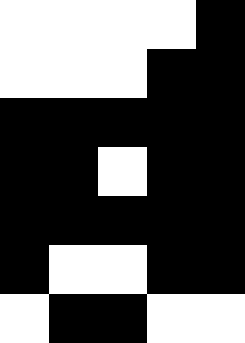[["white", "white", "white", "white", "black"], ["white", "white", "white", "black", "black"], ["black", "black", "black", "black", "black"], ["black", "black", "white", "black", "black"], ["black", "black", "black", "black", "black"], ["black", "white", "white", "black", "black"], ["white", "black", "black", "white", "white"]]